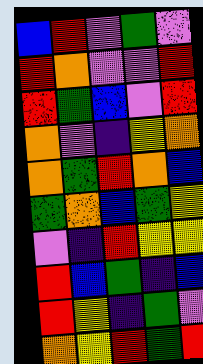[["blue", "red", "violet", "green", "violet"], ["red", "orange", "violet", "violet", "red"], ["red", "green", "blue", "violet", "red"], ["orange", "violet", "indigo", "yellow", "orange"], ["orange", "green", "red", "orange", "blue"], ["green", "orange", "blue", "green", "yellow"], ["violet", "indigo", "red", "yellow", "yellow"], ["red", "blue", "green", "indigo", "blue"], ["red", "yellow", "indigo", "green", "violet"], ["orange", "yellow", "red", "green", "red"]]